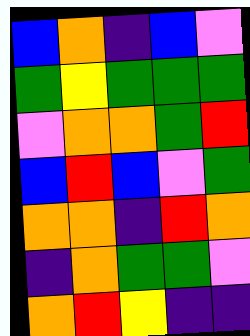[["blue", "orange", "indigo", "blue", "violet"], ["green", "yellow", "green", "green", "green"], ["violet", "orange", "orange", "green", "red"], ["blue", "red", "blue", "violet", "green"], ["orange", "orange", "indigo", "red", "orange"], ["indigo", "orange", "green", "green", "violet"], ["orange", "red", "yellow", "indigo", "indigo"]]